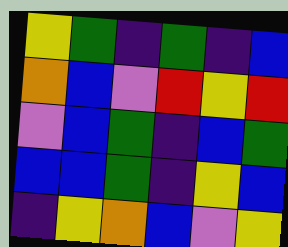[["yellow", "green", "indigo", "green", "indigo", "blue"], ["orange", "blue", "violet", "red", "yellow", "red"], ["violet", "blue", "green", "indigo", "blue", "green"], ["blue", "blue", "green", "indigo", "yellow", "blue"], ["indigo", "yellow", "orange", "blue", "violet", "yellow"]]